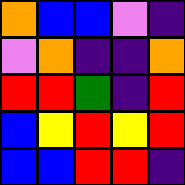[["orange", "blue", "blue", "violet", "indigo"], ["violet", "orange", "indigo", "indigo", "orange"], ["red", "red", "green", "indigo", "red"], ["blue", "yellow", "red", "yellow", "red"], ["blue", "blue", "red", "red", "indigo"]]